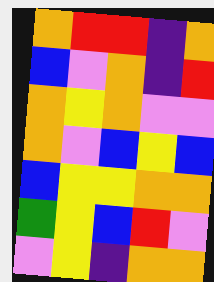[["orange", "red", "red", "indigo", "orange"], ["blue", "violet", "orange", "indigo", "red"], ["orange", "yellow", "orange", "violet", "violet"], ["orange", "violet", "blue", "yellow", "blue"], ["blue", "yellow", "yellow", "orange", "orange"], ["green", "yellow", "blue", "red", "violet"], ["violet", "yellow", "indigo", "orange", "orange"]]